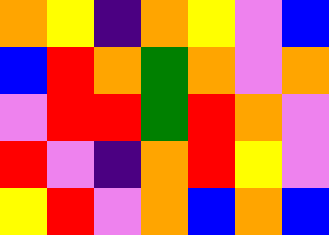[["orange", "yellow", "indigo", "orange", "yellow", "violet", "blue"], ["blue", "red", "orange", "green", "orange", "violet", "orange"], ["violet", "red", "red", "green", "red", "orange", "violet"], ["red", "violet", "indigo", "orange", "red", "yellow", "violet"], ["yellow", "red", "violet", "orange", "blue", "orange", "blue"]]